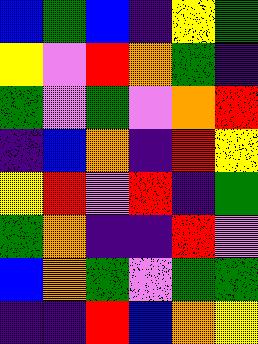[["blue", "green", "blue", "indigo", "yellow", "green"], ["yellow", "violet", "red", "orange", "green", "indigo"], ["green", "violet", "green", "violet", "orange", "red"], ["indigo", "blue", "orange", "indigo", "red", "yellow"], ["yellow", "red", "violet", "red", "indigo", "green"], ["green", "orange", "indigo", "indigo", "red", "violet"], ["blue", "orange", "green", "violet", "green", "green"], ["indigo", "indigo", "red", "blue", "orange", "yellow"]]